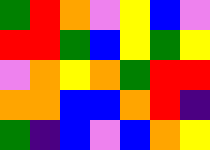[["green", "red", "orange", "violet", "yellow", "blue", "violet"], ["red", "red", "green", "blue", "yellow", "green", "yellow"], ["violet", "orange", "yellow", "orange", "green", "red", "red"], ["orange", "orange", "blue", "blue", "orange", "red", "indigo"], ["green", "indigo", "blue", "violet", "blue", "orange", "yellow"]]